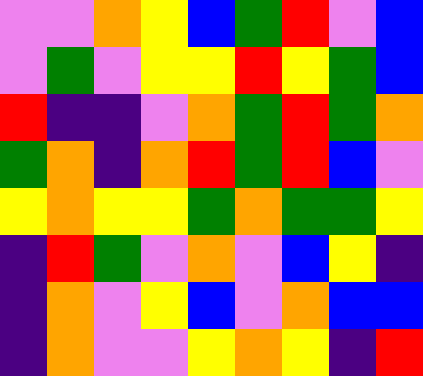[["violet", "violet", "orange", "yellow", "blue", "green", "red", "violet", "blue"], ["violet", "green", "violet", "yellow", "yellow", "red", "yellow", "green", "blue"], ["red", "indigo", "indigo", "violet", "orange", "green", "red", "green", "orange"], ["green", "orange", "indigo", "orange", "red", "green", "red", "blue", "violet"], ["yellow", "orange", "yellow", "yellow", "green", "orange", "green", "green", "yellow"], ["indigo", "red", "green", "violet", "orange", "violet", "blue", "yellow", "indigo"], ["indigo", "orange", "violet", "yellow", "blue", "violet", "orange", "blue", "blue"], ["indigo", "orange", "violet", "violet", "yellow", "orange", "yellow", "indigo", "red"]]